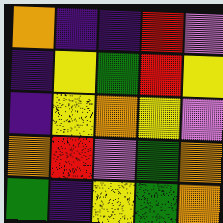[["orange", "indigo", "indigo", "red", "violet"], ["indigo", "yellow", "green", "red", "yellow"], ["indigo", "yellow", "orange", "yellow", "violet"], ["orange", "red", "violet", "green", "orange"], ["green", "indigo", "yellow", "green", "orange"]]